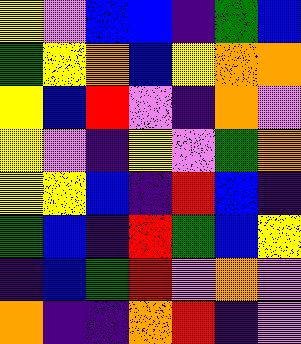[["yellow", "violet", "blue", "blue", "indigo", "green", "blue"], ["green", "yellow", "orange", "blue", "yellow", "orange", "orange"], ["yellow", "blue", "red", "violet", "indigo", "orange", "violet"], ["yellow", "violet", "indigo", "yellow", "violet", "green", "orange"], ["yellow", "yellow", "blue", "indigo", "red", "blue", "indigo"], ["green", "blue", "indigo", "red", "green", "blue", "yellow"], ["indigo", "blue", "green", "red", "violet", "orange", "violet"], ["orange", "indigo", "indigo", "orange", "red", "indigo", "violet"]]